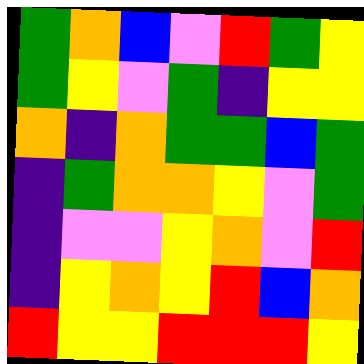[["green", "orange", "blue", "violet", "red", "green", "yellow"], ["green", "yellow", "violet", "green", "indigo", "yellow", "yellow"], ["orange", "indigo", "orange", "green", "green", "blue", "green"], ["indigo", "green", "orange", "orange", "yellow", "violet", "green"], ["indigo", "violet", "violet", "yellow", "orange", "violet", "red"], ["indigo", "yellow", "orange", "yellow", "red", "blue", "orange"], ["red", "yellow", "yellow", "red", "red", "red", "yellow"]]